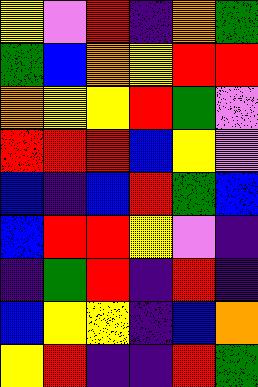[["yellow", "violet", "red", "indigo", "orange", "green"], ["green", "blue", "orange", "yellow", "red", "red"], ["orange", "yellow", "yellow", "red", "green", "violet"], ["red", "red", "red", "blue", "yellow", "violet"], ["blue", "indigo", "blue", "red", "green", "blue"], ["blue", "red", "red", "yellow", "violet", "indigo"], ["indigo", "green", "red", "indigo", "red", "indigo"], ["blue", "yellow", "yellow", "indigo", "blue", "orange"], ["yellow", "red", "indigo", "indigo", "red", "green"]]